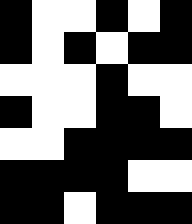[["black", "white", "white", "black", "white", "black"], ["black", "white", "black", "white", "black", "black"], ["white", "white", "white", "black", "white", "white"], ["black", "white", "white", "black", "black", "white"], ["white", "white", "black", "black", "black", "black"], ["black", "black", "black", "black", "white", "white"], ["black", "black", "white", "black", "black", "black"]]